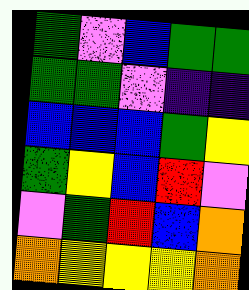[["green", "violet", "blue", "green", "green"], ["green", "green", "violet", "indigo", "indigo"], ["blue", "blue", "blue", "green", "yellow"], ["green", "yellow", "blue", "red", "violet"], ["violet", "green", "red", "blue", "orange"], ["orange", "yellow", "yellow", "yellow", "orange"]]